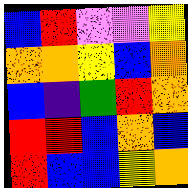[["blue", "red", "violet", "violet", "yellow"], ["orange", "orange", "yellow", "blue", "orange"], ["blue", "indigo", "green", "red", "orange"], ["red", "red", "blue", "orange", "blue"], ["red", "blue", "blue", "yellow", "orange"]]